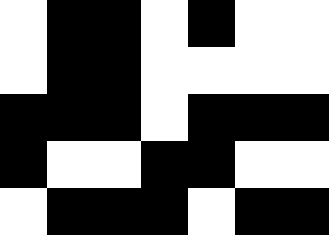[["white", "black", "black", "white", "black", "white", "white"], ["white", "black", "black", "white", "white", "white", "white"], ["black", "black", "black", "white", "black", "black", "black"], ["black", "white", "white", "black", "black", "white", "white"], ["white", "black", "black", "black", "white", "black", "black"]]